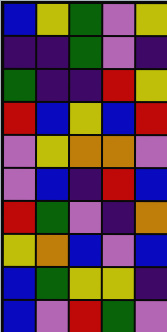[["blue", "yellow", "green", "violet", "yellow"], ["indigo", "indigo", "green", "violet", "indigo"], ["green", "indigo", "indigo", "red", "yellow"], ["red", "blue", "yellow", "blue", "red"], ["violet", "yellow", "orange", "orange", "violet"], ["violet", "blue", "indigo", "red", "blue"], ["red", "green", "violet", "indigo", "orange"], ["yellow", "orange", "blue", "violet", "blue"], ["blue", "green", "yellow", "yellow", "indigo"], ["blue", "violet", "red", "green", "violet"]]